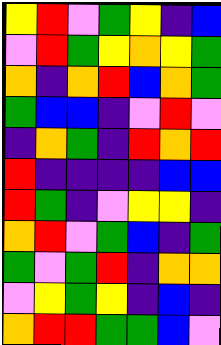[["yellow", "red", "violet", "green", "yellow", "indigo", "blue"], ["violet", "red", "green", "yellow", "orange", "yellow", "green"], ["orange", "indigo", "orange", "red", "blue", "orange", "green"], ["green", "blue", "blue", "indigo", "violet", "red", "violet"], ["indigo", "orange", "green", "indigo", "red", "orange", "red"], ["red", "indigo", "indigo", "indigo", "indigo", "blue", "blue"], ["red", "green", "indigo", "violet", "yellow", "yellow", "indigo"], ["orange", "red", "violet", "green", "blue", "indigo", "green"], ["green", "violet", "green", "red", "indigo", "orange", "orange"], ["violet", "yellow", "green", "yellow", "indigo", "blue", "indigo"], ["orange", "red", "red", "green", "green", "blue", "violet"]]